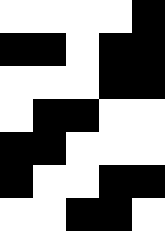[["white", "white", "white", "white", "black"], ["black", "black", "white", "black", "black"], ["white", "white", "white", "black", "black"], ["white", "black", "black", "white", "white"], ["black", "black", "white", "white", "white"], ["black", "white", "white", "black", "black"], ["white", "white", "black", "black", "white"]]